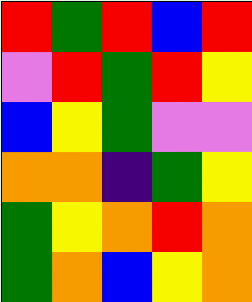[["red", "green", "red", "blue", "red"], ["violet", "red", "green", "red", "yellow"], ["blue", "yellow", "green", "violet", "violet"], ["orange", "orange", "indigo", "green", "yellow"], ["green", "yellow", "orange", "red", "orange"], ["green", "orange", "blue", "yellow", "orange"]]